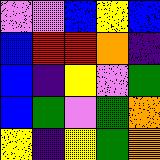[["violet", "violet", "blue", "yellow", "blue"], ["blue", "red", "red", "orange", "indigo"], ["blue", "indigo", "yellow", "violet", "green"], ["blue", "green", "violet", "green", "orange"], ["yellow", "indigo", "yellow", "green", "orange"]]